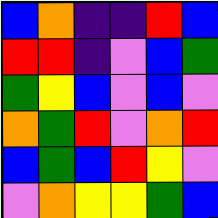[["blue", "orange", "indigo", "indigo", "red", "blue"], ["red", "red", "indigo", "violet", "blue", "green"], ["green", "yellow", "blue", "violet", "blue", "violet"], ["orange", "green", "red", "violet", "orange", "red"], ["blue", "green", "blue", "red", "yellow", "violet"], ["violet", "orange", "yellow", "yellow", "green", "blue"]]